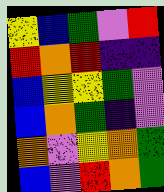[["yellow", "blue", "green", "violet", "red"], ["red", "orange", "red", "indigo", "indigo"], ["blue", "yellow", "yellow", "green", "violet"], ["blue", "orange", "green", "indigo", "violet"], ["orange", "violet", "yellow", "orange", "green"], ["blue", "violet", "red", "orange", "green"]]